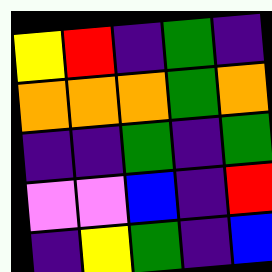[["yellow", "red", "indigo", "green", "indigo"], ["orange", "orange", "orange", "green", "orange"], ["indigo", "indigo", "green", "indigo", "green"], ["violet", "violet", "blue", "indigo", "red"], ["indigo", "yellow", "green", "indigo", "blue"]]